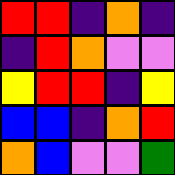[["red", "red", "indigo", "orange", "indigo"], ["indigo", "red", "orange", "violet", "violet"], ["yellow", "red", "red", "indigo", "yellow"], ["blue", "blue", "indigo", "orange", "red"], ["orange", "blue", "violet", "violet", "green"]]